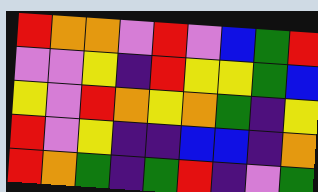[["red", "orange", "orange", "violet", "red", "violet", "blue", "green", "red"], ["violet", "violet", "yellow", "indigo", "red", "yellow", "yellow", "green", "blue"], ["yellow", "violet", "red", "orange", "yellow", "orange", "green", "indigo", "yellow"], ["red", "violet", "yellow", "indigo", "indigo", "blue", "blue", "indigo", "orange"], ["red", "orange", "green", "indigo", "green", "red", "indigo", "violet", "green"]]